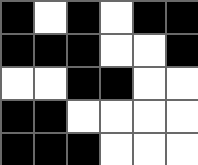[["black", "white", "black", "white", "black", "black"], ["black", "black", "black", "white", "white", "black"], ["white", "white", "black", "black", "white", "white"], ["black", "black", "white", "white", "white", "white"], ["black", "black", "black", "white", "white", "white"]]